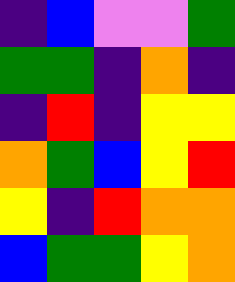[["indigo", "blue", "violet", "violet", "green"], ["green", "green", "indigo", "orange", "indigo"], ["indigo", "red", "indigo", "yellow", "yellow"], ["orange", "green", "blue", "yellow", "red"], ["yellow", "indigo", "red", "orange", "orange"], ["blue", "green", "green", "yellow", "orange"]]